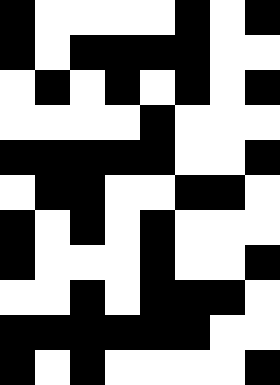[["black", "white", "white", "white", "white", "black", "white", "black"], ["black", "white", "black", "black", "black", "black", "white", "white"], ["white", "black", "white", "black", "white", "black", "white", "black"], ["white", "white", "white", "white", "black", "white", "white", "white"], ["black", "black", "black", "black", "black", "white", "white", "black"], ["white", "black", "black", "white", "white", "black", "black", "white"], ["black", "white", "black", "white", "black", "white", "white", "white"], ["black", "white", "white", "white", "black", "white", "white", "black"], ["white", "white", "black", "white", "black", "black", "black", "white"], ["black", "black", "black", "black", "black", "black", "white", "white"], ["black", "white", "black", "white", "white", "white", "white", "black"]]